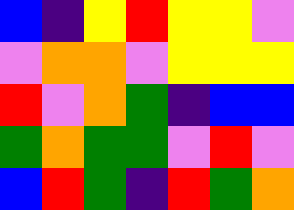[["blue", "indigo", "yellow", "red", "yellow", "yellow", "violet"], ["violet", "orange", "orange", "violet", "yellow", "yellow", "yellow"], ["red", "violet", "orange", "green", "indigo", "blue", "blue"], ["green", "orange", "green", "green", "violet", "red", "violet"], ["blue", "red", "green", "indigo", "red", "green", "orange"]]